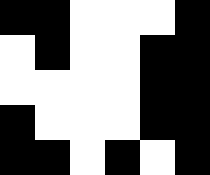[["black", "black", "white", "white", "white", "black"], ["white", "black", "white", "white", "black", "black"], ["white", "white", "white", "white", "black", "black"], ["black", "white", "white", "white", "black", "black"], ["black", "black", "white", "black", "white", "black"]]